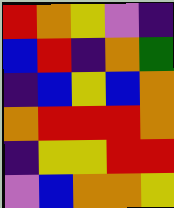[["red", "orange", "yellow", "violet", "indigo"], ["blue", "red", "indigo", "orange", "green"], ["indigo", "blue", "yellow", "blue", "orange"], ["orange", "red", "red", "red", "orange"], ["indigo", "yellow", "yellow", "red", "red"], ["violet", "blue", "orange", "orange", "yellow"]]